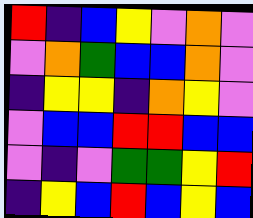[["red", "indigo", "blue", "yellow", "violet", "orange", "violet"], ["violet", "orange", "green", "blue", "blue", "orange", "violet"], ["indigo", "yellow", "yellow", "indigo", "orange", "yellow", "violet"], ["violet", "blue", "blue", "red", "red", "blue", "blue"], ["violet", "indigo", "violet", "green", "green", "yellow", "red"], ["indigo", "yellow", "blue", "red", "blue", "yellow", "blue"]]